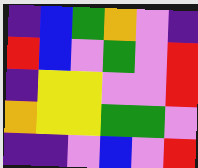[["indigo", "blue", "green", "orange", "violet", "indigo"], ["red", "blue", "violet", "green", "violet", "red"], ["indigo", "yellow", "yellow", "violet", "violet", "red"], ["orange", "yellow", "yellow", "green", "green", "violet"], ["indigo", "indigo", "violet", "blue", "violet", "red"]]